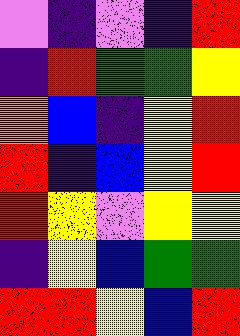[["violet", "indigo", "violet", "indigo", "red"], ["indigo", "red", "green", "green", "yellow"], ["orange", "blue", "indigo", "yellow", "red"], ["red", "indigo", "blue", "yellow", "red"], ["red", "yellow", "violet", "yellow", "yellow"], ["indigo", "yellow", "blue", "green", "green"], ["red", "red", "yellow", "blue", "red"]]